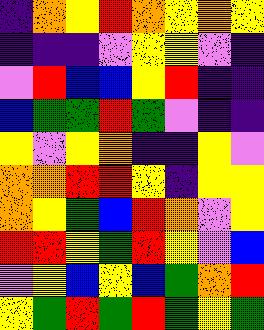[["indigo", "orange", "yellow", "red", "orange", "yellow", "orange", "yellow"], ["indigo", "indigo", "indigo", "violet", "yellow", "yellow", "violet", "indigo"], ["violet", "red", "blue", "blue", "yellow", "red", "indigo", "indigo"], ["blue", "green", "green", "red", "green", "violet", "indigo", "indigo"], ["yellow", "violet", "yellow", "orange", "indigo", "indigo", "yellow", "violet"], ["orange", "orange", "red", "red", "yellow", "indigo", "yellow", "yellow"], ["orange", "yellow", "green", "blue", "red", "orange", "violet", "yellow"], ["red", "red", "yellow", "green", "red", "yellow", "violet", "blue"], ["violet", "yellow", "blue", "yellow", "blue", "green", "orange", "red"], ["yellow", "green", "red", "green", "red", "green", "yellow", "green"]]